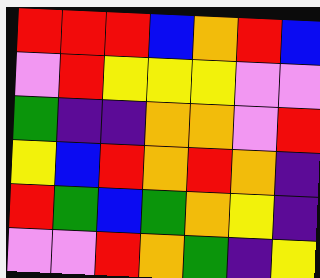[["red", "red", "red", "blue", "orange", "red", "blue"], ["violet", "red", "yellow", "yellow", "yellow", "violet", "violet"], ["green", "indigo", "indigo", "orange", "orange", "violet", "red"], ["yellow", "blue", "red", "orange", "red", "orange", "indigo"], ["red", "green", "blue", "green", "orange", "yellow", "indigo"], ["violet", "violet", "red", "orange", "green", "indigo", "yellow"]]